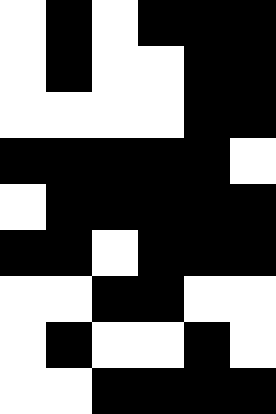[["white", "black", "white", "black", "black", "black"], ["white", "black", "white", "white", "black", "black"], ["white", "white", "white", "white", "black", "black"], ["black", "black", "black", "black", "black", "white"], ["white", "black", "black", "black", "black", "black"], ["black", "black", "white", "black", "black", "black"], ["white", "white", "black", "black", "white", "white"], ["white", "black", "white", "white", "black", "white"], ["white", "white", "black", "black", "black", "black"]]